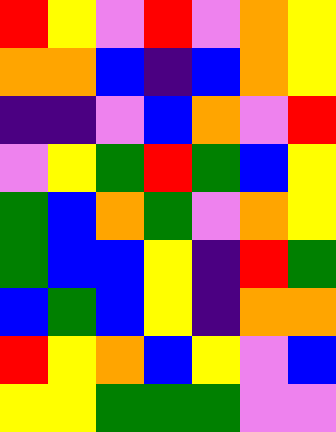[["red", "yellow", "violet", "red", "violet", "orange", "yellow"], ["orange", "orange", "blue", "indigo", "blue", "orange", "yellow"], ["indigo", "indigo", "violet", "blue", "orange", "violet", "red"], ["violet", "yellow", "green", "red", "green", "blue", "yellow"], ["green", "blue", "orange", "green", "violet", "orange", "yellow"], ["green", "blue", "blue", "yellow", "indigo", "red", "green"], ["blue", "green", "blue", "yellow", "indigo", "orange", "orange"], ["red", "yellow", "orange", "blue", "yellow", "violet", "blue"], ["yellow", "yellow", "green", "green", "green", "violet", "violet"]]